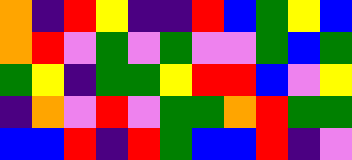[["orange", "indigo", "red", "yellow", "indigo", "indigo", "red", "blue", "green", "yellow", "blue"], ["orange", "red", "violet", "green", "violet", "green", "violet", "violet", "green", "blue", "green"], ["green", "yellow", "indigo", "green", "green", "yellow", "red", "red", "blue", "violet", "yellow"], ["indigo", "orange", "violet", "red", "violet", "green", "green", "orange", "red", "green", "green"], ["blue", "blue", "red", "indigo", "red", "green", "blue", "blue", "red", "indigo", "violet"]]